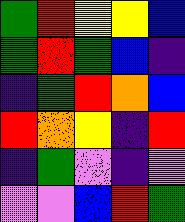[["green", "red", "yellow", "yellow", "blue"], ["green", "red", "green", "blue", "indigo"], ["indigo", "green", "red", "orange", "blue"], ["red", "orange", "yellow", "indigo", "red"], ["indigo", "green", "violet", "indigo", "violet"], ["violet", "violet", "blue", "red", "green"]]